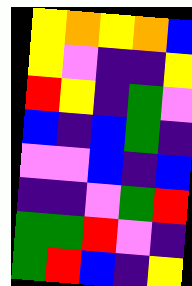[["yellow", "orange", "yellow", "orange", "blue"], ["yellow", "violet", "indigo", "indigo", "yellow"], ["red", "yellow", "indigo", "green", "violet"], ["blue", "indigo", "blue", "green", "indigo"], ["violet", "violet", "blue", "indigo", "blue"], ["indigo", "indigo", "violet", "green", "red"], ["green", "green", "red", "violet", "indigo"], ["green", "red", "blue", "indigo", "yellow"]]